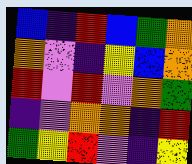[["blue", "indigo", "red", "blue", "green", "orange"], ["orange", "violet", "indigo", "yellow", "blue", "orange"], ["red", "violet", "red", "violet", "orange", "green"], ["indigo", "violet", "orange", "orange", "indigo", "red"], ["green", "yellow", "red", "violet", "indigo", "yellow"]]